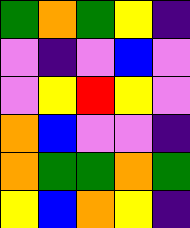[["green", "orange", "green", "yellow", "indigo"], ["violet", "indigo", "violet", "blue", "violet"], ["violet", "yellow", "red", "yellow", "violet"], ["orange", "blue", "violet", "violet", "indigo"], ["orange", "green", "green", "orange", "green"], ["yellow", "blue", "orange", "yellow", "indigo"]]